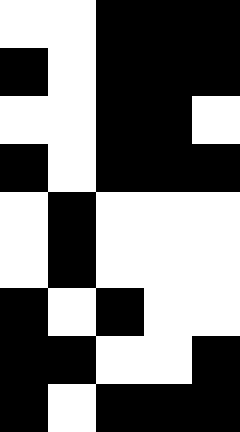[["white", "white", "black", "black", "black"], ["black", "white", "black", "black", "black"], ["white", "white", "black", "black", "white"], ["black", "white", "black", "black", "black"], ["white", "black", "white", "white", "white"], ["white", "black", "white", "white", "white"], ["black", "white", "black", "white", "white"], ["black", "black", "white", "white", "black"], ["black", "white", "black", "black", "black"]]